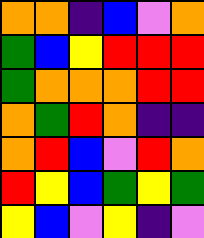[["orange", "orange", "indigo", "blue", "violet", "orange"], ["green", "blue", "yellow", "red", "red", "red"], ["green", "orange", "orange", "orange", "red", "red"], ["orange", "green", "red", "orange", "indigo", "indigo"], ["orange", "red", "blue", "violet", "red", "orange"], ["red", "yellow", "blue", "green", "yellow", "green"], ["yellow", "blue", "violet", "yellow", "indigo", "violet"]]